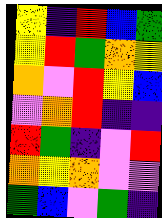[["yellow", "indigo", "red", "blue", "green"], ["yellow", "red", "green", "orange", "yellow"], ["orange", "violet", "red", "yellow", "blue"], ["violet", "orange", "red", "indigo", "indigo"], ["red", "green", "indigo", "violet", "red"], ["orange", "yellow", "orange", "violet", "violet"], ["green", "blue", "violet", "green", "indigo"]]